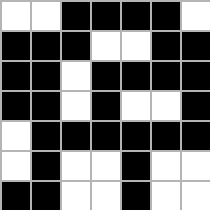[["white", "white", "black", "black", "black", "black", "white"], ["black", "black", "black", "white", "white", "black", "black"], ["black", "black", "white", "black", "black", "black", "black"], ["black", "black", "white", "black", "white", "white", "black"], ["white", "black", "black", "black", "black", "black", "black"], ["white", "black", "white", "white", "black", "white", "white"], ["black", "black", "white", "white", "black", "white", "white"]]